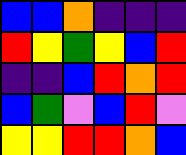[["blue", "blue", "orange", "indigo", "indigo", "indigo"], ["red", "yellow", "green", "yellow", "blue", "red"], ["indigo", "indigo", "blue", "red", "orange", "red"], ["blue", "green", "violet", "blue", "red", "violet"], ["yellow", "yellow", "red", "red", "orange", "blue"]]